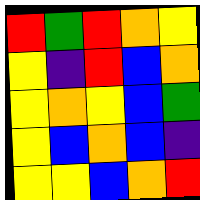[["red", "green", "red", "orange", "yellow"], ["yellow", "indigo", "red", "blue", "orange"], ["yellow", "orange", "yellow", "blue", "green"], ["yellow", "blue", "orange", "blue", "indigo"], ["yellow", "yellow", "blue", "orange", "red"]]